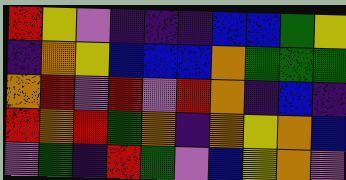[["red", "yellow", "violet", "indigo", "indigo", "indigo", "blue", "blue", "green", "yellow"], ["indigo", "orange", "yellow", "blue", "blue", "blue", "orange", "green", "green", "green"], ["orange", "red", "violet", "red", "violet", "red", "orange", "indigo", "blue", "indigo"], ["red", "orange", "red", "green", "orange", "indigo", "orange", "yellow", "orange", "blue"], ["violet", "green", "indigo", "red", "green", "violet", "blue", "yellow", "orange", "violet"]]